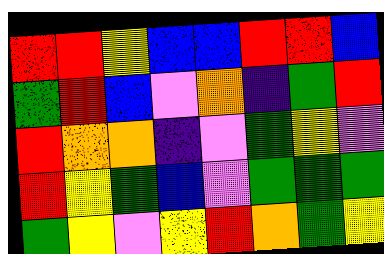[["red", "red", "yellow", "blue", "blue", "red", "red", "blue"], ["green", "red", "blue", "violet", "orange", "indigo", "green", "red"], ["red", "orange", "orange", "indigo", "violet", "green", "yellow", "violet"], ["red", "yellow", "green", "blue", "violet", "green", "green", "green"], ["green", "yellow", "violet", "yellow", "red", "orange", "green", "yellow"]]